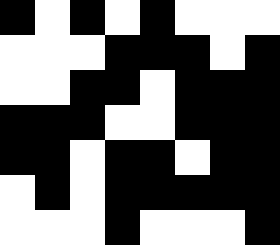[["black", "white", "black", "white", "black", "white", "white", "white"], ["white", "white", "white", "black", "black", "black", "white", "black"], ["white", "white", "black", "black", "white", "black", "black", "black"], ["black", "black", "black", "white", "white", "black", "black", "black"], ["black", "black", "white", "black", "black", "white", "black", "black"], ["white", "black", "white", "black", "black", "black", "black", "black"], ["white", "white", "white", "black", "white", "white", "white", "black"]]